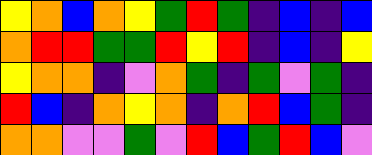[["yellow", "orange", "blue", "orange", "yellow", "green", "red", "green", "indigo", "blue", "indigo", "blue"], ["orange", "red", "red", "green", "green", "red", "yellow", "red", "indigo", "blue", "indigo", "yellow"], ["yellow", "orange", "orange", "indigo", "violet", "orange", "green", "indigo", "green", "violet", "green", "indigo"], ["red", "blue", "indigo", "orange", "yellow", "orange", "indigo", "orange", "red", "blue", "green", "indigo"], ["orange", "orange", "violet", "violet", "green", "violet", "red", "blue", "green", "red", "blue", "violet"]]